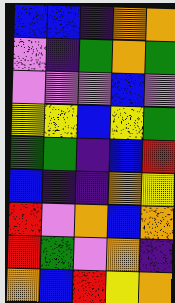[["blue", "blue", "indigo", "orange", "orange"], ["violet", "indigo", "green", "orange", "green"], ["violet", "violet", "violet", "blue", "violet"], ["yellow", "yellow", "blue", "yellow", "green"], ["green", "green", "indigo", "blue", "red"], ["blue", "indigo", "indigo", "orange", "yellow"], ["red", "violet", "orange", "blue", "orange"], ["red", "green", "violet", "orange", "indigo"], ["orange", "blue", "red", "yellow", "orange"]]